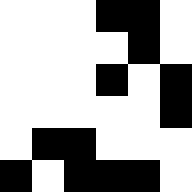[["white", "white", "white", "black", "black", "white"], ["white", "white", "white", "white", "black", "white"], ["white", "white", "white", "black", "white", "black"], ["white", "white", "white", "white", "white", "black"], ["white", "black", "black", "white", "white", "white"], ["black", "white", "black", "black", "black", "white"]]